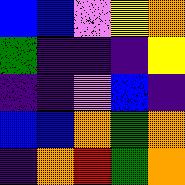[["blue", "blue", "violet", "yellow", "orange"], ["green", "indigo", "indigo", "indigo", "yellow"], ["indigo", "indigo", "violet", "blue", "indigo"], ["blue", "blue", "orange", "green", "orange"], ["indigo", "orange", "red", "green", "orange"]]